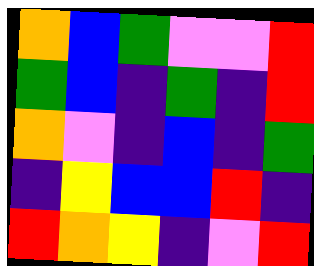[["orange", "blue", "green", "violet", "violet", "red"], ["green", "blue", "indigo", "green", "indigo", "red"], ["orange", "violet", "indigo", "blue", "indigo", "green"], ["indigo", "yellow", "blue", "blue", "red", "indigo"], ["red", "orange", "yellow", "indigo", "violet", "red"]]